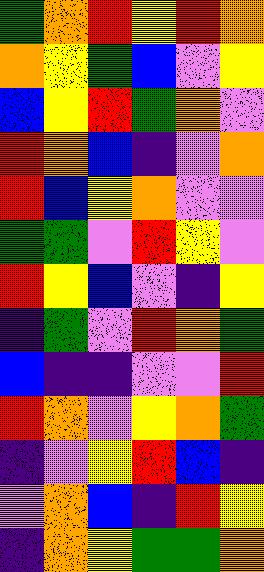[["green", "orange", "red", "yellow", "red", "orange"], ["orange", "yellow", "green", "blue", "violet", "yellow"], ["blue", "yellow", "red", "green", "orange", "violet"], ["red", "orange", "blue", "indigo", "violet", "orange"], ["red", "blue", "yellow", "orange", "violet", "violet"], ["green", "green", "violet", "red", "yellow", "violet"], ["red", "yellow", "blue", "violet", "indigo", "yellow"], ["indigo", "green", "violet", "red", "orange", "green"], ["blue", "indigo", "indigo", "violet", "violet", "red"], ["red", "orange", "violet", "yellow", "orange", "green"], ["indigo", "violet", "yellow", "red", "blue", "indigo"], ["violet", "orange", "blue", "indigo", "red", "yellow"], ["indigo", "orange", "yellow", "green", "green", "orange"]]